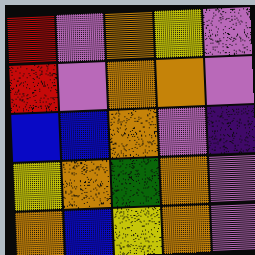[["red", "violet", "orange", "yellow", "violet"], ["red", "violet", "orange", "orange", "violet"], ["blue", "blue", "orange", "violet", "indigo"], ["yellow", "orange", "green", "orange", "violet"], ["orange", "blue", "yellow", "orange", "violet"]]